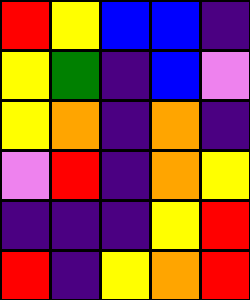[["red", "yellow", "blue", "blue", "indigo"], ["yellow", "green", "indigo", "blue", "violet"], ["yellow", "orange", "indigo", "orange", "indigo"], ["violet", "red", "indigo", "orange", "yellow"], ["indigo", "indigo", "indigo", "yellow", "red"], ["red", "indigo", "yellow", "orange", "red"]]